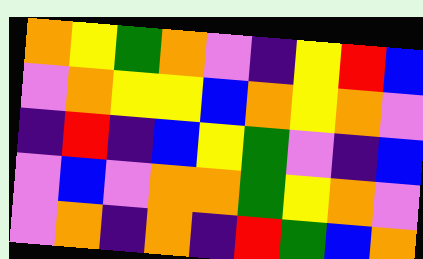[["orange", "yellow", "green", "orange", "violet", "indigo", "yellow", "red", "blue"], ["violet", "orange", "yellow", "yellow", "blue", "orange", "yellow", "orange", "violet"], ["indigo", "red", "indigo", "blue", "yellow", "green", "violet", "indigo", "blue"], ["violet", "blue", "violet", "orange", "orange", "green", "yellow", "orange", "violet"], ["violet", "orange", "indigo", "orange", "indigo", "red", "green", "blue", "orange"]]